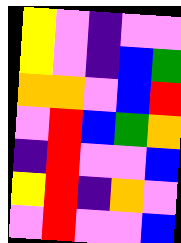[["yellow", "violet", "indigo", "violet", "violet"], ["yellow", "violet", "indigo", "blue", "green"], ["orange", "orange", "violet", "blue", "red"], ["violet", "red", "blue", "green", "orange"], ["indigo", "red", "violet", "violet", "blue"], ["yellow", "red", "indigo", "orange", "violet"], ["violet", "red", "violet", "violet", "blue"]]